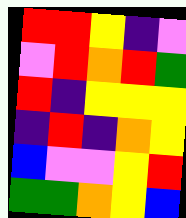[["red", "red", "yellow", "indigo", "violet"], ["violet", "red", "orange", "red", "green"], ["red", "indigo", "yellow", "yellow", "yellow"], ["indigo", "red", "indigo", "orange", "yellow"], ["blue", "violet", "violet", "yellow", "red"], ["green", "green", "orange", "yellow", "blue"]]